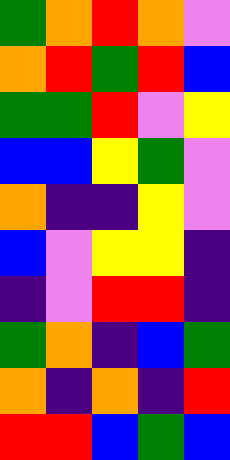[["green", "orange", "red", "orange", "violet"], ["orange", "red", "green", "red", "blue"], ["green", "green", "red", "violet", "yellow"], ["blue", "blue", "yellow", "green", "violet"], ["orange", "indigo", "indigo", "yellow", "violet"], ["blue", "violet", "yellow", "yellow", "indigo"], ["indigo", "violet", "red", "red", "indigo"], ["green", "orange", "indigo", "blue", "green"], ["orange", "indigo", "orange", "indigo", "red"], ["red", "red", "blue", "green", "blue"]]